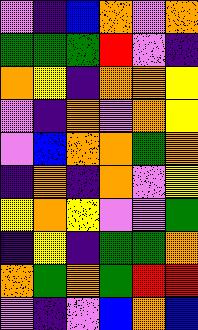[["violet", "indigo", "blue", "orange", "violet", "orange"], ["green", "green", "green", "red", "violet", "indigo"], ["orange", "yellow", "indigo", "orange", "orange", "yellow"], ["violet", "indigo", "orange", "violet", "orange", "yellow"], ["violet", "blue", "orange", "orange", "green", "orange"], ["indigo", "orange", "indigo", "orange", "violet", "yellow"], ["yellow", "orange", "yellow", "violet", "violet", "green"], ["indigo", "yellow", "indigo", "green", "green", "orange"], ["orange", "green", "orange", "green", "red", "red"], ["violet", "indigo", "violet", "blue", "orange", "blue"]]